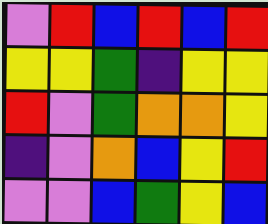[["violet", "red", "blue", "red", "blue", "red"], ["yellow", "yellow", "green", "indigo", "yellow", "yellow"], ["red", "violet", "green", "orange", "orange", "yellow"], ["indigo", "violet", "orange", "blue", "yellow", "red"], ["violet", "violet", "blue", "green", "yellow", "blue"]]